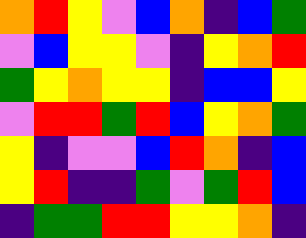[["orange", "red", "yellow", "violet", "blue", "orange", "indigo", "blue", "green"], ["violet", "blue", "yellow", "yellow", "violet", "indigo", "yellow", "orange", "red"], ["green", "yellow", "orange", "yellow", "yellow", "indigo", "blue", "blue", "yellow"], ["violet", "red", "red", "green", "red", "blue", "yellow", "orange", "green"], ["yellow", "indigo", "violet", "violet", "blue", "red", "orange", "indigo", "blue"], ["yellow", "red", "indigo", "indigo", "green", "violet", "green", "red", "blue"], ["indigo", "green", "green", "red", "red", "yellow", "yellow", "orange", "indigo"]]